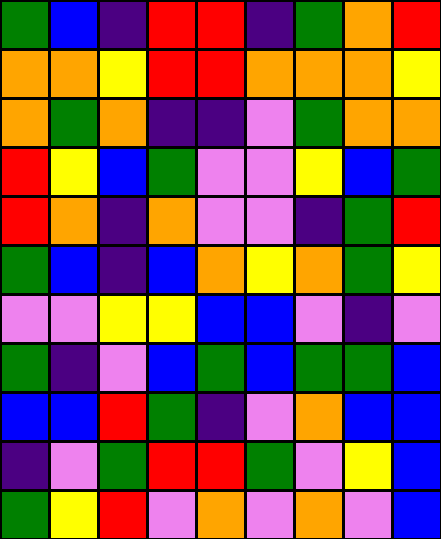[["green", "blue", "indigo", "red", "red", "indigo", "green", "orange", "red"], ["orange", "orange", "yellow", "red", "red", "orange", "orange", "orange", "yellow"], ["orange", "green", "orange", "indigo", "indigo", "violet", "green", "orange", "orange"], ["red", "yellow", "blue", "green", "violet", "violet", "yellow", "blue", "green"], ["red", "orange", "indigo", "orange", "violet", "violet", "indigo", "green", "red"], ["green", "blue", "indigo", "blue", "orange", "yellow", "orange", "green", "yellow"], ["violet", "violet", "yellow", "yellow", "blue", "blue", "violet", "indigo", "violet"], ["green", "indigo", "violet", "blue", "green", "blue", "green", "green", "blue"], ["blue", "blue", "red", "green", "indigo", "violet", "orange", "blue", "blue"], ["indigo", "violet", "green", "red", "red", "green", "violet", "yellow", "blue"], ["green", "yellow", "red", "violet", "orange", "violet", "orange", "violet", "blue"]]